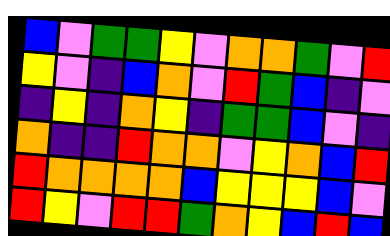[["blue", "violet", "green", "green", "yellow", "violet", "orange", "orange", "green", "violet", "red"], ["yellow", "violet", "indigo", "blue", "orange", "violet", "red", "green", "blue", "indigo", "violet"], ["indigo", "yellow", "indigo", "orange", "yellow", "indigo", "green", "green", "blue", "violet", "indigo"], ["orange", "indigo", "indigo", "red", "orange", "orange", "violet", "yellow", "orange", "blue", "red"], ["red", "orange", "orange", "orange", "orange", "blue", "yellow", "yellow", "yellow", "blue", "violet"], ["red", "yellow", "violet", "red", "red", "green", "orange", "yellow", "blue", "red", "blue"]]